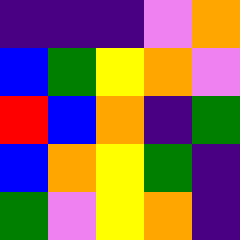[["indigo", "indigo", "indigo", "violet", "orange"], ["blue", "green", "yellow", "orange", "violet"], ["red", "blue", "orange", "indigo", "green"], ["blue", "orange", "yellow", "green", "indigo"], ["green", "violet", "yellow", "orange", "indigo"]]